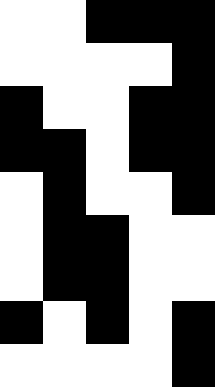[["white", "white", "black", "black", "black"], ["white", "white", "white", "white", "black"], ["black", "white", "white", "black", "black"], ["black", "black", "white", "black", "black"], ["white", "black", "white", "white", "black"], ["white", "black", "black", "white", "white"], ["white", "black", "black", "white", "white"], ["black", "white", "black", "white", "black"], ["white", "white", "white", "white", "black"]]